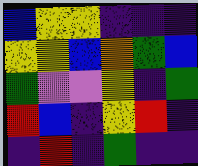[["blue", "yellow", "yellow", "indigo", "indigo", "indigo"], ["yellow", "yellow", "blue", "orange", "green", "blue"], ["green", "violet", "violet", "yellow", "indigo", "green"], ["red", "blue", "indigo", "yellow", "red", "indigo"], ["indigo", "red", "indigo", "green", "indigo", "indigo"]]